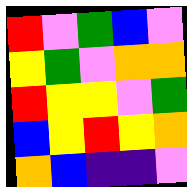[["red", "violet", "green", "blue", "violet"], ["yellow", "green", "violet", "orange", "orange"], ["red", "yellow", "yellow", "violet", "green"], ["blue", "yellow", "red", "yellow", "orange"], ["orange", "blue", "indigo", "indigo", "violet"]]